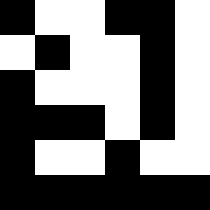[["black", "white", "white", "black", "black", "white"], ["white", "black", "white", "white", "black", "white"], ["black", "white", "white", "white", "black", "white"], ["black", "black", "black", "white", "black", "white"], ["black", "white", "white", "black", "white", "white"], ["black", "black", "black", "black", "black", "black"]]